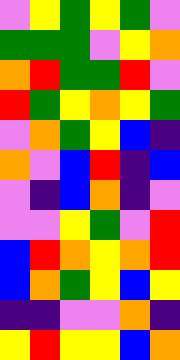[["violet", "yellow", "green", "yellow", "green", "violet"], ["green", "green", "green", "violet", "yellow", "orange"], ["orange", "red", "green", "green", "red", "violet"], ["red", "green", "yellow", "orange", "yellow", "green"], ["violet", "orange", "green", "yellow", "blue", "indigo"], ["orange", "violet", "blue", "red", "indigo", "blue"], ["violet", "indigo", "blue", "orange", "indigo", "violet"], ["violet", "violet", "yellow", "green", "violet", "red"], ["blue", "red", "orange", "yellow", "orange", "red"], ["blue", "orange", "green", "yellow", "blue", "yellow"], ["indigo", "indigo", "violet", "violet", "orange", "indigo"], ["yellow", "red", "yellow", "yellow", "blue", "orange"]]